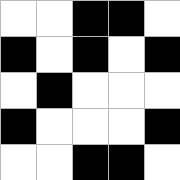[["white", "white", "black", "black", "white"], ["black", "white", "black", "white", "black"], ["white", "black", "white", "white", "white"], ["black", "white", "white", "white", "black"], ["white", "white", "black", "black", "white"]]